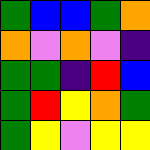[["green", "blue", "blue", "green", "orange"], ["orange", "violet", "orange", "violet", "indigo"], ["green", "green", "indigo", "red", "blue"], ["green", "red", "yellow", "orange", "green"], ["green", "yellow", "violet", "yellow", "yellow"]]